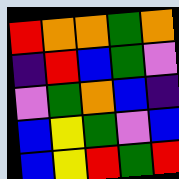[["red", "orange", "orange", "green", "orange"], ["indigo", "red", "blue", "green", "violet"], ["violet", "green", "orange", "blue", "indigo"], ["blue", "yellow", "green", "violet", "blue"], ["blue", "yellow", "red", "green", "red"]]